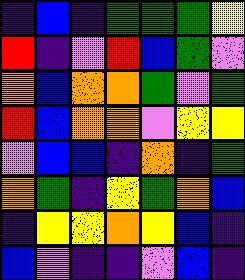[["indigo", "blue", "indigo", "green", "green", "green", "yellow"], ["red", "indigo", "violet", "red", "blue", "green", "violet"], ["orange", "blue", "orange", "orange", "green", "violet", "green"], ["red", "blue", "orange", "orange", "violet", "yellow", "yellow"], ["violet", "blue", "blue", "indigo", "orange", "indigo", "green"], ["orange", "green", "indigo", "yellow", "green", "orange", "blue"], ["indigo", "yellow", "yellow", "orange", "yellow", "blue", "indigo"], ["blue", "violet", "indigo", "indigo", "violet", "blue", "indigo"]]